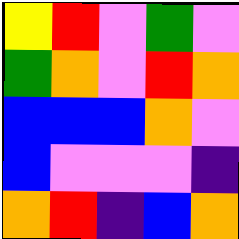[["yellow", "red", "violet", "green", "violet"], ["green", "orange", "violet", "red", "orange"], ["blue", "blue", "blue", "orange", "violet"], ["blue", "violet", "violet", "violet", "indigo"], ["orange", "red", "indigo", "blue", "orange"]]